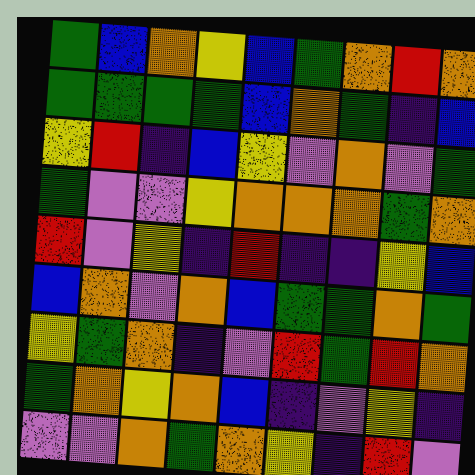[["green", "blue", "orange", "yellow", "blue", "green", "orange", "red", "orange"], ["green", "green", "green", "green", "blue", "orange", "green", "indigo", "blue"], ["yellow", "red", "indigo", "blue", "yellow", "violet", "orange", "violet", "green"], ["green", "violet", "violet", "yellow", "orange", "orange", "orange", "green", "orange"], ["red", "violet", "yellow", "indigo", "red", "indigo", "indigo", "yellow", "blue"], ["blue", "orange", "violet", "orange", "blue", "green", "green", "orange", "green"], ["yellow", "green", "orange", "indigo", "violet", "red", "green", "red", "orange"], ["green", "orange", "yellow", "orange", "blue", "indigo", "violet", "yellow", "indigo"], ["violet", "violet", "orange", "green", "orange", "yellow", "indigo", "red", "violet"]]